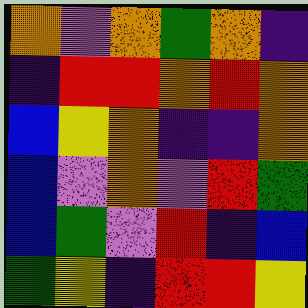[["orange", "violet", "orange", "green", "orange", "indigo"], ["indigo", "red", "red", "orange", "red", "orange"], ["blue", "yellow", "orange", "indigo", "indigo", "orange"], ["blue", "violet", "orange", "violet", "red", "green"], ["blue", "green", "violet", "red", "indigo", "blue"], ["green", "yellow", "indigo", "red", "red", "yellow"]]